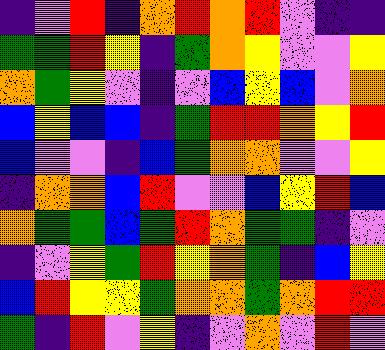[["indigo", "violet", "red", "indigo", "orange", "red", "orange", "red", "violet", "indigo", "indigo"], ["green", "green", "red", "yellow", "indigo", "green", "orange", "yellow", "violet", "violet", "yellow"], ["orange", "green", "yellow", "violet", "indigo", "violet", "blue", "yellow", "blue", "violet", "orange"], ["blue", "yellow", "blue", "blue", "indigo", "green", "red", "red", "orange", "yellow", "red"], ["blue", "violet", "violet", "indigo", "blue", "green", "orange", "orange", "violet", "violet", "yellow"], ["indigo", "orange", "orange", "blue", "red", "violet", "violet", "blue", "yellow", "red", "blue"], ["orange", "green", "green", "blue", "green", "red", "orange", "green", "green", "indigo", "violet"], ["indigo", "violet", "yellow", "green", "red", "yellow", "orange", "green", "indigo", "blue", "yellow"], ["blue", "red", "yellow", "yellow", "green", "orange", "orange", "green", "orange", "red", "red"], ["green", "indigo", "red", "violet", "yellow", "indigo", "violet", "orange", "violet", "red", "violet"]]